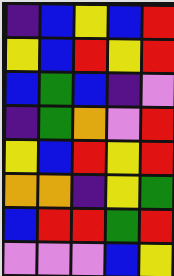[["indigo", "blue", "yellow", "blue", "red"], ["yellow", "blue", "red", "yellow", "red"], ["blue", "green", "blue", "indigo", "violet"], ["indigo", "green", "orange", "violet", "red"], ["yellow", "blue", "red", "yellow", "red"], ["orange", "orange", "indigo", "yellow", "green"], ["blue", "red", "red", "green", "red"], ["violet", "violet", "violet", "blue", "yellow"]]